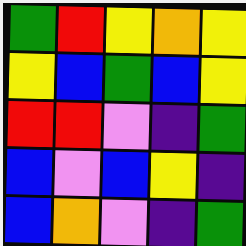[["green", "red", "yellow", "orange", "yellow"], ["yellow", "blue", "green", "blue", "yellow"], ["red", "red", "violet", "indigo", "green"], ["blue", "violet", "blue", "yellow", "indigo"], ["blue", "orange", "violet", "indigo", "green"]]